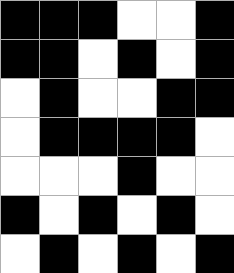[["black", "black", "black", "white", "white", "black"], ["black", "black", "white", "black", "white", "black"], ["white", "black", "white", "white", "black", "black"], ["white", "black", "black", "black", "black", "white"], ["white", "white", "white", "black", "white", "white"], ["black", "white", "black", "white", "black", "white"], ["white", "black", "white", "black", "white", "black"]]